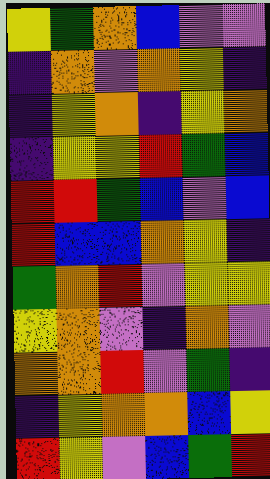[["yellow", "green", "orange", "blue", "violet", "violet"], ["indigo", "orange", "violet", "orange", "yellow", "indigo"], ["indigo", "yellow", "orange", "indigo", "yellow", "orange"], ["indigo", "yellow", "yellow", "red", "green", "blue"], ["red", "red", "green", "blue", "violet", "blue"], ["red", "blue", "blue", "orange", "yellow", "indigo"], ["green", "orange", "red", "violet", "yellow", "yellow"], ["yellow", "orange", "violet", "indigo", "orange", "violet"], ["orange", "orange", "red", "violet", "green", "indigo"], ["indigo", "yellow", "orange", "orange", "blue", "yellow"], ["red", "yellow", "violet", "blue", "green", "red"]]